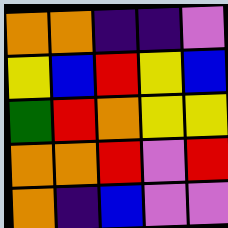[["orange", "orange", "indigo", "indigo", "violet"], ["yellow", "blue", "red", "yellow", "blue"], ["green", "red", "orange", "yellow", "yellow"], ["orange", "orange", "red", "violet", "red"], ["orange", "indigo", "blue", "violet", "violet"]]